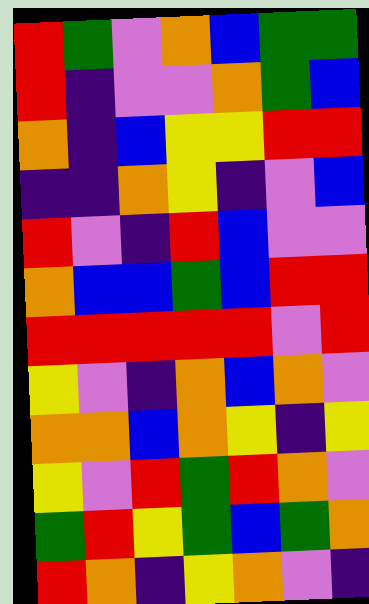[["red", "green", "violet", "orange", "blue", "green", "green"], ["red", "indigo", "violet", "violet", "orange", "green", "blue"], ["orange", "indigo", "blue", "yellow", "yellow", "red", "red"], ["indigo", "indigo", "orange", "yellow", "indigo", "violet", "blue"], ["red", "violet", "indigo", "red", "blue", "violet", "violet"], ["orange", "blue", "blue", "green", "blue", "red", "red"], ["red", "red", "red", "red", "red", "violet", "red"], ["yellow", "violet", "indigo", "orange", "blue", "orange", "violet"], ["orange", "orange", "blue", "orange", "yellow", "indigo", "yellow"], ["yellow", "violet", "red", "green", "red", "orange", "violet"], ["green", "red", "yellow", "green", "blue", "green", "orange"], ["red", "orange", "indigo", "yellow", "orange", "violet", "indigo"]]